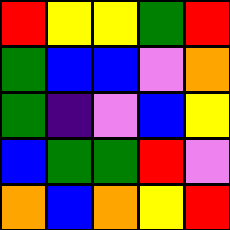[["red", "yellow", "yellow", "green", "red"], ["green", "blue", "blue", "violet", "orange"], ["green", "indigo", "violet", "blue", "yellow"], ["blue", "green", "green", "red", "violet"], ["orange", "blue", "orange", "yellow", "red"]]